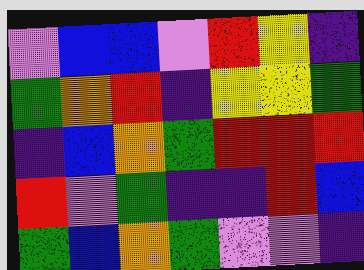[["violet", "blue", "blue", "violet", "red", "yellow", "indigo"], ["green", "orange", "red", "indigo", "yellow", "yellow", "green"], ["indigo", "blue", "orange", "green", "red", "red", "red"], ["red", "violet", "green", "indigo", "indigo", "red", "blue"], ["green", "blue", "orange", "green", "violet", "violet", "indigo"]]